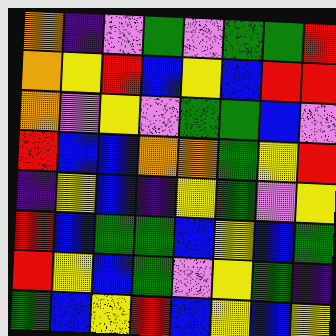[["orange", "indigo", "violet", "green", "violet", "green", "green", "red"], ["orange", "yellow", "red", "blue", "yellow", "blue", "red", "red"], ["orange", "violet", "yellow", "violet", "green", "green", "blue", "violet"], ["red", "blue", "blue", "orange", "orange", "green", "yellow", "red"], ["indigo", "yellow", "blue", "indigo", "yellow", "green", "violet", "yellow"], ["red", "blue", "green", "green", "blue", "yellow", "blue", "green"], ["red", "yellow", "blue", "green", "violet", "yellow", "green", "indigo"], ["green", "blue", "yellow", "red", "blue", "yellow", "blue", "yellow"]]